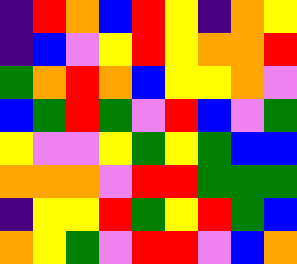[["indigo", "red", "orange", "blue", "red", "yellow", "indigo", "orange", "yellow"], ["indigo", "blue", "violet", "yellow", "red", "yellow", "orange", "orange", "red"], ["green", "orange", "red", "orange", "blue", "yellow", "yellow", "orange", "violet"], ["blue", "green", "red", "green", "violet", "red", "blue", "violet", "green"], ["yellow", "violet", "violet", "yellow", "green", "yellow", "green", "blue", "blue"], ["orange", "orange", "orange", "violet", "red", "red", "green", "green", "green"], ["indigo", "yellow", "yellow", "red", "green", "yellow", "red", "green", "blue"], ["orange", "yellow", "green", "violet", "red", "red", "violet", "blue", "orange"]]